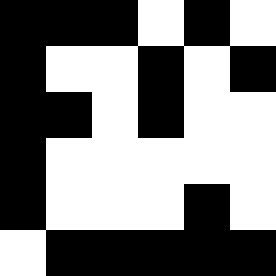[["black", "black", "black", "white", "black", "white"], ["black", "white", "white", "black", "white", "black"], ["black", "black", "white", "black", "white", "white"], ["black", "white", "white", "white", "white", "white"], ["black", "white", "white", "white", "black", "white"], ["white", "black", "black", "black", "black", "black"]]